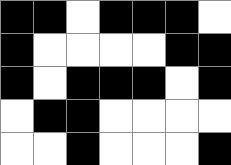[["black", "black", "white", "black", "black", "black", "white"], ["black", "white", "white", "white", "white", "black", "black"], ["black", "white", "black", "black", "black", "white", "black"], ["white", "black", "black", "white", "white", "white", "white"], ["white", "white", "black", "white", "white", "white", "black"]]